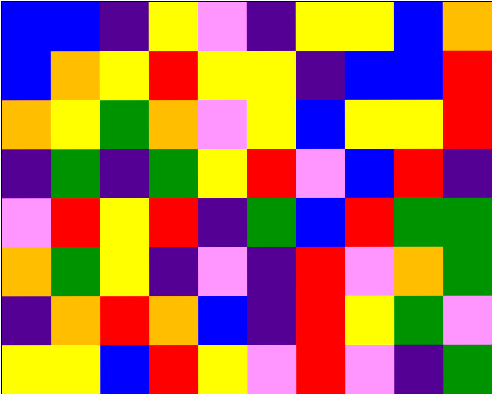[["blue", "blue", "indigo", "yellow", "violet", "indigo", "yellow", "yellow", "blue", "orange"], ["blue", "orange", "yellow", "red", "yellow", "yellow", "indigo", "blue", "blue", "red"], ["orange", "yellow", "green", "orange", "violet", "yellow", "blue", "yellow", "yellow", "red"], ["indigo", "green", "indigo", "green", "yellow", "red", "violet", "blue", "red", "indigo"], ["violet", "red", "yellow", "red", "indigo", "green", "blue", "red", "green", "green"], ["orange", "green", "yellow", "indigo", "violet", "indigo", "red", "violet", "orange", "green"], ["indigo", "orange", "red", "orange", "blue", "indigo", "red", "yellow", "green", "violet"], ["yellow", "yellow", "blue", "red", "yellow", "violet", "red", "violet", "indigo", "green"]]